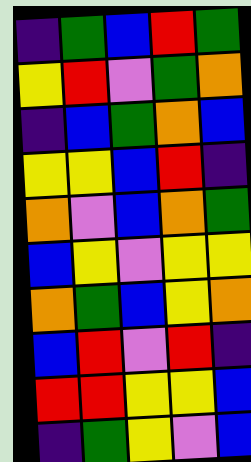[["indigo", "green", "blue", "red", "green"], ["yellow", "red", "violet", "green", "orange"], ["indigo", "blue", "green", "orange", "blue"], ["yellow", "yellow", "blue", "red", "indigo"], ["orange", "violet", "blue", "orange", "green"], ["blue", "yellow", "violet", "yellow", "yellow"], ["orange", "green", "blue", "yellow", "orange"], ["blue", "red", "violet", "red", "indigo"], ["red", "red", "yellow", "yellow", "blue"], ["indigo", "green", "yellow", "violet", "blue"]]